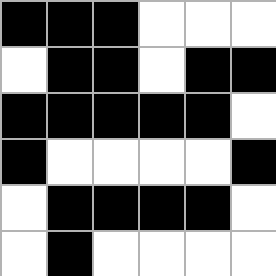[["black", "black", "black", "white", "white", "white"], ["white", "black", "black", "white", "black", "black"], ["black", "black", "black", "black", "black", "white"], ["black", "white", "white", "white", "white", "black"], ["white", "black", "black", "black", "black", "white"], ["white", "black", "white", "white", "white", "white"]]